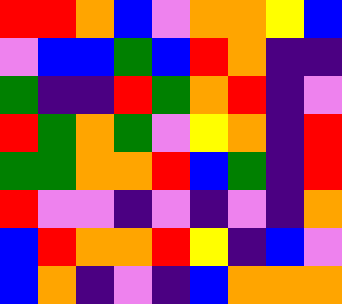[["red", "red", "orange", "blue", "violet", "orange", "orange", "yellow", "blue"], ["violet", "blue", "blue", "green", "blue", "red", "orange", "indigo", "indigo"], ["green", "indigo", "indigo", "red", "green", "orange", "red", "indigo", "violet"], ["red", "green", "orange", "green", "violet", "yellow", "orange", "indigo", "red"], ["green", "green", "orange", "orange", "red", "blue", "green", "indigo", "red"], ["red", "violet", "violet", "indigo", "violet", "indigo", "violet", "indigo", "orange"], ["blue", "red", "orange", "orange", "red", "yellow", "indigo", "blue", "violet"], ["blue", "orange", "indigo", "violet", "indigo", "blue", "orange", "orange", "orange"]]